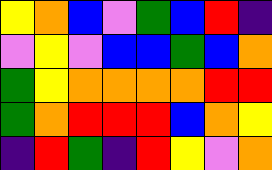[["yellow", "orange", "blue", "violet", "green", "blue", "red", "indigo"], ["violet", "yellow", "violet", "blue", "blue", "green", "blue", "orange"], ["green", "yellow", "orange", "orange", "orange", "orange", "red", "red"], ["green", "orange", "red", "red", "red", "blue", "orange", "yellow"], ["indigo", "red", "green", "indigo", "red", "yellow", "violet", "orange"]]